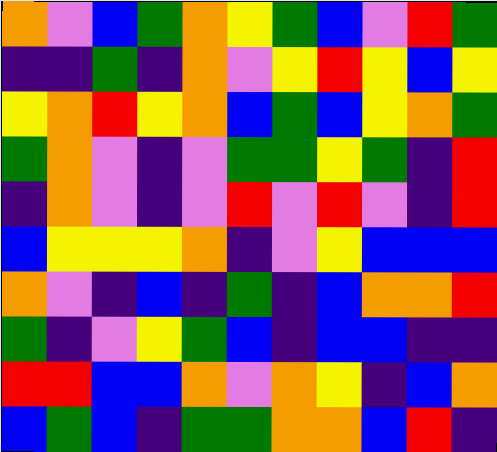[["orange", "violet", "blue", "green", "orange", "yellow", "green", "blue", "violet", "red", "green"], ["indigo", "indigo", "green", "indigo", "orange", "violet", "yellow", "red", "yellow", "blue", "yellow"], ["yellow", "orange", "red", "yellow", "orange", "blue", "green", "blue", "yellow", "orange", "green"], ["green", "orange", "violet", "indigo", "violet", "green", "green", "yellow", "green", "indigo", "red"], ["indigo", "orange", "violet", "indigo", "violet", "red", "violet", "red", "violet", "indigo", "red"], ["blue", "yellow", "yellow", "yellow", "orange", "indigo", "violet", "yellow", "blue", "blue", "blue"], ["orange", "violet", "indigo", "blue", "indigo", "green", "indigo", "blue", "orange", "orange", "red"], ["green", "indigo", "violet", "yellow", "green", "blue", "indigo", "blue", "blue", "indigo", "indigo"], ["red", "red", "blue", "blue", "orange", "violet", "orange", "yellow", "indigo", "blue", "orange"], ["blue", "green", "blue", "indigo", "green", "green", "orange", "orange", "blue", "red", "indigo"]]